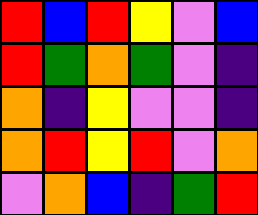[["red", "blue", "red", "yellow", "violet", "blue"], ["red", "green", "orange", "green", "violet", "indigo"], ["orange", "indigo", "yellow", "violet", "violet", "indigo"], ["orange", "red", "yellow", "red", "violet", "orange"], ["violet", "orange", "blue", "indigo", "green", "red"]]